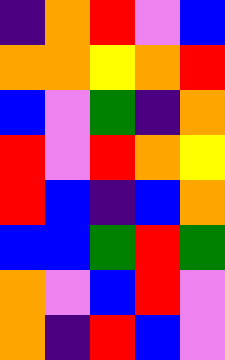[["indigo", "orange", "red", "violet", "blue"], ["orange", "orange", "yellow", "orange", "red"], ["blue", "violet", "green", "indigo", "orange"], ["red", "violet", "red", "orange", "yellow"], ["red", "blue", "indigo", "blue", "orange"], ["blue", "blue", "green", "red", "green"], ["orange", "violet", "blue", "red", "violet"], ["orange", "indigo", "red", "blue", "violet"]]